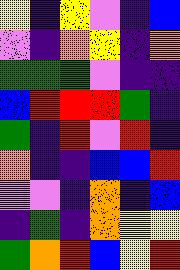[["yellow", "indigo", "yellow", "violet", "indigo", "blue"], ["violet", "indigo", "orange", "yellow", "indigo", "orange"], ["green", "green", "green", "violet", "indigo", "indigo"], ["blue", "red", "red", "red", "green", "indigo"], ["green", "indigo", "red", "violet", "red", "indigo"], ["orange", "indigo", "indigo", "blue", "blue", "red"], ["violet", "violet", "indigo", "orange", "indigo", "blue"], ["indigo", "green", "indigo", "orange", "yellow", "yellow"], ["green", "orange", "red", "blue", "yellow", "red"]]